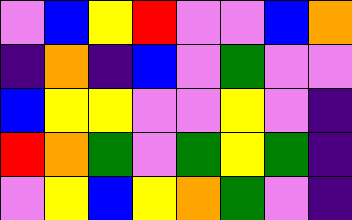[["violet", "blue", "yellow", "red", "violet", "violet", "blue", "orange"], ["indigo", "orange", "indigo", "blue", "violet", "green", "violet", "violet"], ["blue", "yellow", "yellow", "violet", "violet", "yellow", "violet", "indigo"], ["red", "orange", "green", "violet", "green", "yellow", "green", "indigo"], ["violet", "yellow", "blue", "yellow", "orange", "green", "violet", "indigo"]]